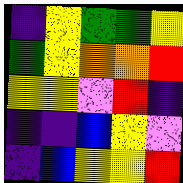[["indigo", "yellow", "green", "green", "yellow"], ["green", "yellow", "orange", "orange", "red"], ["yellow", "yellow", "violet", "red", "indigo"], ["indigo", "indigo", "blue", "yellow", "violet"], ["indigo", "blue", "yellow", "yellow", "red"]]